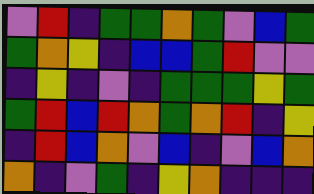[["violet", "red", "indigo", "green", "green", "orange", "green", "violet", "blue", "green"], ["green", "orange", "yellow", "indigo", "blue", "blue", "green", "red", "violet", "violet"], ["indigo", "yellow", "indigo", "violet", "indigo", "green", "green", "green", "yellow", "green"], ["green", "red", "blue", "red", "orange", "green", "orange", "red", "indigo", "yellow"], ["indigo", "red", "blue", "orange", "violet", "blue", "indigo", "violet", "blue", "orange"], ["orange", "indigo", "violet", "green", "indigo", "yellow", "orange", "indigo", "indigo", "indigo"]]